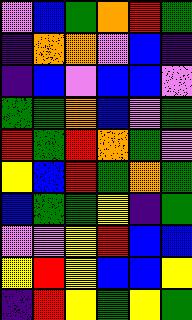[["violet", "blue", "green", "orange", "red", "green"], ["indigo", "orange", "orange", "violet", "blue", "indigo"], ["indigo", "blue", "violet", "blue", "blue", "violet"], ["green", "green", "orange", "blue", "violet", "green"], ["red", "green", "red", "orange", "green", "violet"], ["yellow", "blue", "red", "green", "orange", "green"], ["blue", "green", "green", "yellow", "indigo", "green"], ["violet", "violet", "yellow", "red", "blue", "blue"], ["yellow", "red", "yellow", "blue", "blue", "yellow"], ["indigo", "red", "yellow", "green", "yellow", "green"]]